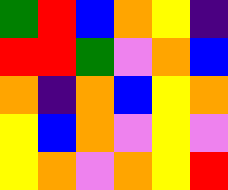[["green", "red", "blue", "orange", "yellow", "indigo"], ["red", "red", "green", "violet", "orange", "blue"], ["orange", "indigo", "orange", "blue", "yellow", "orange"], ["yellow", "blue", "orange", "violet", "yellow", "violet"], ["yellow", "orange", "violet", "orange", "yellow", "red"]]